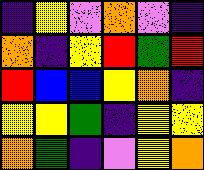[["indigo", "yellow", "violet", "orange", "violet", "indigo"], ["orange", "indigo", "yellow", "red", "green", "red"], ["red", "blue", "blue", "yellow", "orange", "indigo"], ["yellow", "yellow", "green", "indigo", "yellow", "yellow"], ["orange", "green", "indigo", "violet", "yellow", "orange"]]